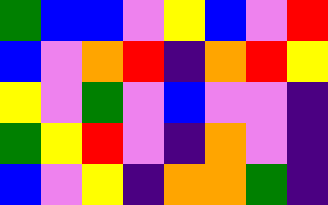[["green", "blue", "blue", "violet", "yellow", "blue", "violet", "red"], ["blue", "violet", "orange", "red", "indigo", "orange", "red", "yellow"], ["yellow", "violet", "green", "violet", "blue", "violet", "violet", "indigo"], ["green", "yellow", "red", "violet", "indigo", "orange", "violet", "indigo"], ["blue", "violet", "yellow", "indigo", "orange", "orange", "green", "indigo"]]